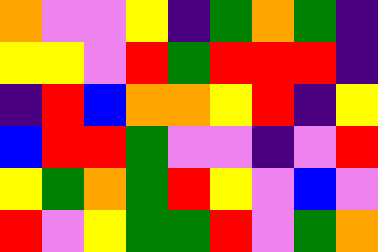[["orange", "violet", "violet", "yellow", "indigo", "green", "orange", "green", "indigo"], ["yellow", "yellow", "violet", "red", "green", "red", "red", "red", "indigo"], ["indigo", "red", "blue", "orange", "orange", "yellow", "red", "indigo", "yellow"], ["blue", "red", "red", "green", "violet", "violet", "indigo", "violet", "red"], ["yellow", "green", "orange", "green", "red", "yellow", "violet", "blue", "violet"], ["red", "violet", "yellow", "green", "green", "red", "violet", "green", "orange"]]